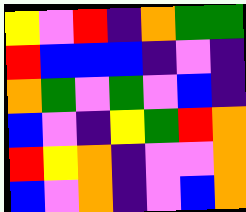[["yellow", "violet", "red", "indigo", "orange", "green", "green"], ["red", "blue", "blue", "blue", "indigo", "violet", "indigo"], ["orange", "green", "violet", "green", "violet", "blue", "indigo"], ["blue", "violet", "indigo", "yellow", "green", "red", "orange"], ["red", "yellow", "orange", "indigo", "violet", "violet", "orange"], ["blue", "violet", "orange", "indigo", "violet", "blue", "orange"]]